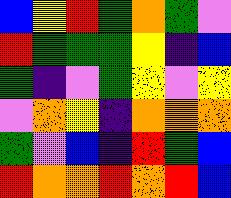[["blue", "yellow", "red", "green", "orange", "green", "violet"], ["red", "green", "green", "green", "yellow", "indigo", "blue"], ["green", "indigo", "violet", "green", "yellow", "violet", "yellow"], ["violet", "orange", "yellow", "indigo", "orange", "orange", "orange"], ["green", "violet", "blue", "indigo", "red", "green", "blue"], ["red", "orange", "orange", "red", "orange", "red", "blue"]]